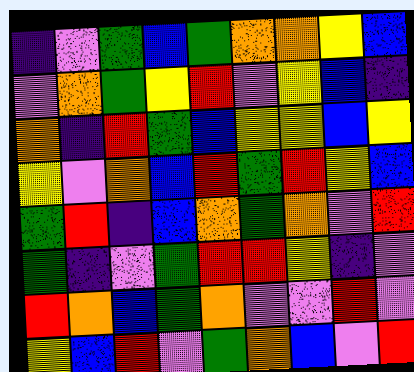[["indigo", "violet", "green", "blue", "green", "orange", "orange", "yellow", "blue"], ["violet", "orange", "green", "yellow", "red", "violet", "yellow", "blue", "indigo"], ["orange", "indigo", "red", "green", "blue", "yellow", "yellow", "blue", "yellow"], ["yellow", "violet", "orange", "blue", "red", "green", "red", "yellow", "blue"], ["green", "red", "indigo", "blue", "orange", "green", "orange", "violet", "red"], ["green", "indigo", "violet", "green", "red", "red", "yellow", "indigo", "violet"], ["red", "orange", "blue", "green", "orange", "violet", "violet", "red", "violet"], ["yellow", "blue", "red", "violet", "green", "orange", "blue", "violet", "red"]]